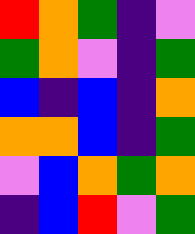[["red", "orange", "green", "indigo", "violet"], ["green", "orange", "violet", "indigo", "green"], ["blue", "indigo", "blue", "indigo", "orange"], ["orange", "orange", "blue", "indigo", "green"], ["violet", "blue", "orange", "green", "orange"], ["indigo", "blue", "red", "violet", "green"]]